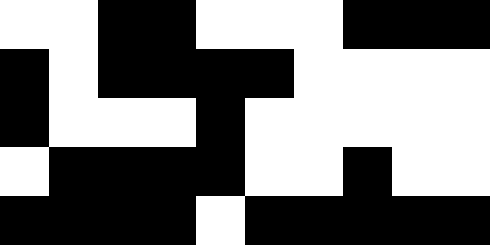[["white", "white", "black", "black", "white", "white", "white", "black", "black", "black"], ["black", "white", "black", "black", "black", "black", "white", "white", "white", "white"], ["black", "white", "white", "white", "black", "white", "white", "white", "white", "white"], ["white", "black", "black", "black", "black", "white", "white", "black", "white", "white"], ["black", "black", "black", "black", "white", "black", "black", "black", "black", "black"]]